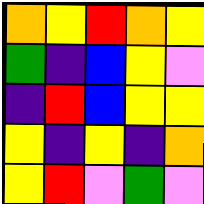[["orange", "yellow", "red", "orange", "yellow"], ["green", "indigo", "blue", "yellow", "violet"], ["indigo", "red", "blue", "yellow", "yellow"], ["yellow", "indigo", "yellow", "indigo", "orange"], ["yellow", "red", "violet", "green", "violet"]]